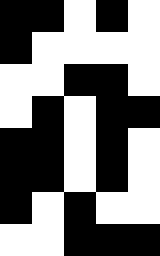[["black", "black", "white", "black", "white"], ["black", "white", "white", "white", "white"], ["white", "white", "black", "black", "white"], ["white", "black", "white", "black", "black"], ["black", "black", "white", "black", "white"], ["black", "black", "white", "black", "white"], ["black", "white", "black", "white", "white"], ["white", "white", "black", "black", "black"]]